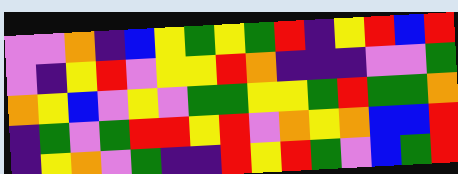[["violet", "violet", "orange", "indigo", "blue", "yellow", "green", "yellow", "green", "red", "indigo", "yellow", "red", "blue", "red"], ["violet", "indigo", "yellow", "red", "violet", "yellow", "yellow", "red", "orange", "indigo", "indigo", "indigo", "violet", "violet", "green"], ["orange", "yellow", "blue", "violet", "yellow", "violet", "green", "green", "yellow", "yellow", "green", "red", "green", "green", "orange"], ["indigo", "green", "violet", "green", "red", "red", "yellow", "red", "violet", "orange", "yellow", "orange", "blue", "blue", "red"], ["indigo", "yellow", "orange", "violet", "green", "indigo", "indigo", "red", "yellow", "red", "green", "violet", "blue", "green", "red"]]